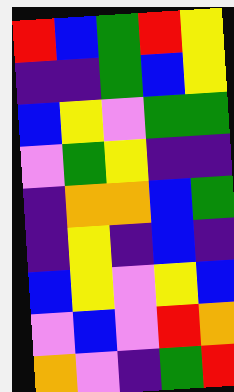[["red", "blue", "green", "red", "yellow"], ["indigo", "indigo", "green", "blue", "yellow"], ["blue", "yellow", "violet", "green", "green"], ["violet", "green", "yellow", "indigo", "indigo"], ["indigo", "orange", "orange", "blue", "green"], ["indigo", "yellow", "indigo", "blue", "indigo"], ["blue", "yellow", "violet", "yellow", "blue"], ["violet", "blue", "violet", "red", "orange"], ["orange", "violet", "indigo", "green", "red"]]